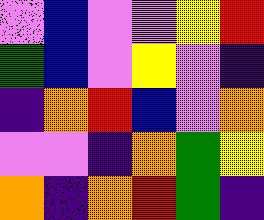[["violet", "blue", "violet", "violet", "yellow", "red"], ["green", "blue", "violet", "yellow", "violet", "indigo"], ["indigo", "orange", "red", "blue", "violet", "orange"], ["violet", "violet", "indigo", "orange", "green", "yellow"], ["orange", "indigo", "orange", "red", "green", "indigo"]]